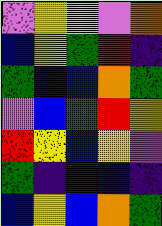[["violet", "yellow", "yellow", "violet", "orange"], ["blue", "yellow", "green", "red", "indigo"], ["green", "indigo", "blue", "orange", "green"], ["violet", "blue", "green", "red", "yellow"], ["red", "yellow", "blue", "yellow", "violet"], ["green", "indigo", "indigo", "blue", "indigo"], ["blue", "yellow", "blue", "orange", "green"]]